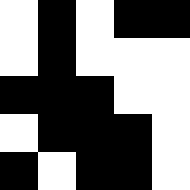[["white", "black", "white", "black", "black"], ["white", "black", "white", "white", "white"], ["black", "black", "black", "white", "white"], ["white", "black", "black", "black", "white"], ["black", "white", "black", "black", "white"]]